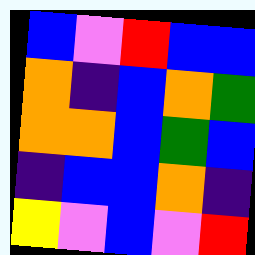[["blue", "violet", "red", "blue", "blue"], ["orange", "indigo", "blue", "orange", "green"], ["orange", "orange", "blue", "green", "blue"], ["indigo", "blue", "blue", "orange", "indigo"], ["yellow", "violet", "blue", "violet", "red"]]